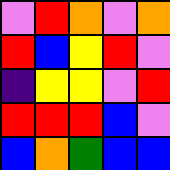[["violet", "red", "orange", "violet", "orange"], ["red", "blue", "yellow", "red", "violet"], ["indigo", "yellow", "yellow", "violet", "red"], ["red", "red", "red", "blue", "violet"], ["blue", "orange", "green", "blue", "blue"]]